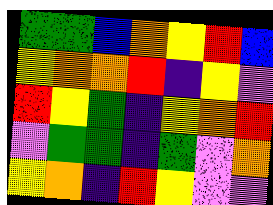[["green", "green", "blue", "orange", "yellow", "red", "blue"], ["yellow", "orange", "orange", "red", "indigo", "yellow", "violet"], ["red", "yellow", "green", "indigo", "yellow", "orange", "red"], ["violet", "green", "green", "indigo", "green", "violet", "orange"], ["yellow", "orange", "indigo", "red", "yellow", "violet", "violet"]]